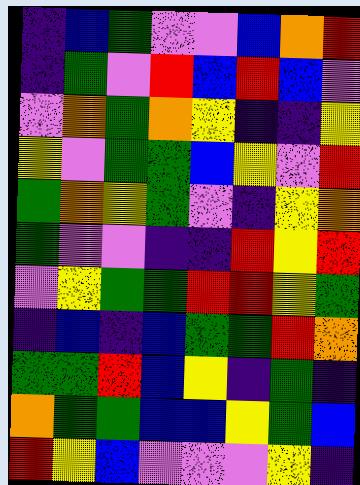[["indigo", "blue", "green", "violet", "violet", "blue", "orange", "red"], ["indigo", "green", "violet", "red", "blue", "red", "blue", "violet"], ["violet", "orange", "green", "orange", "yellow", "indigo", "indigo", "yellow"], ["yellow", "violet", "green", "green", "blue", "yellow", "violet", "red"], ["green", "orange", "yellow", "green", "violet", "indigo", "yellow", "orange"], ["green", "violet", "violet", "indigo", "indigo", "red", "yellow", "red"], ["violet", "yellow", "green", "green", "red", "red", "yellow", "green"], ["indigo", "blue", "indigo", "blue", "green", "green", "red", "orange"], ["green", "green", "red", "blue", "yellow", "indigo", "green", "indigo"], ["orange", "green", "green", "blue", "blue", "yellow", "green", "blue"], ["red", "yellow", "blue", "violet", "violet", "violet", "yellow", "indigo"]]